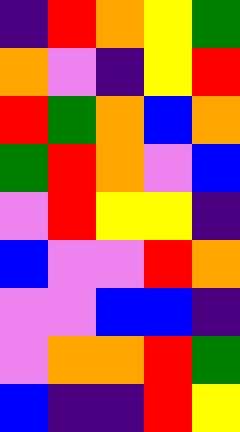[["indigo", "red", "orange", "yellow", "green"], ["orange", "violet", "indigo", "yellow", "red"], ["red", "green", "orange", "blue", "orange"], ["green", "red", "orange", "violet", "blue"], ["violet", "red", "yellow", "yellow", "indigo"], ["blue", "violet", "violet", "red", "orange"], ["violet", "violet", "blue", "blue", "indigo"], ["violet", "orange", "orange", "red", "green"], ["blue", "indigo", "indigo", "red", "yellow"]]